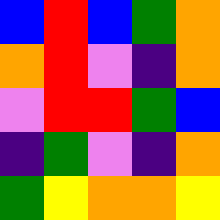[["blue", "red", "blue", "green", "orange"], ["orange", "red", "violet", "indigo", "orange"], ["violet", "red", "red", "green", "blue"], ["indigo", "green", "violet", "indigo", "orange"], ["green", "yellow", "orange", "orange", "yellow"]]